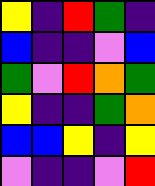[["yellow", "indigo", "red", "green", "indigo"], ["blue", "indigo", "indigo", "violet", "blue"], ["green", "violet", "red", "orange", "green"], ["yellow", "indigo", "indigo", "green", "orange"], ["blue", "blue", "yellow", "indigo", "yellow"], ["violet", "indigo", "indigo", "violet", "red"]]